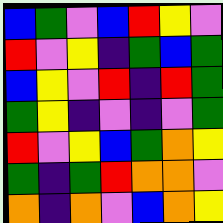[["blue", "green", "violet", "blue", "red", "yellow", "violet"], ["red", "violet", "yellow", "indigo", "green", "blue", "green"], ["blue", "yellow", "violet", "red", "indigo", "red", "green"], ["green", "yellow", "indigo", "violet", "indigo", "violet", "green"], ["red", "violet", "yellow", "blue", "green", "orange", "yellow"], ["green", "indigo", "green", "red", "orange", "orange", "violet"], ["orange", "indigo", "orange", "violet", "blue", "orange", "yellow"]]